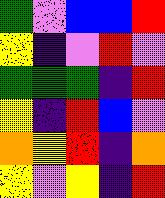[["green", "violet", "blue", "blue", "red"], ["yellow", "indigo", "violet", "red", "violet"], ["green", "green", "green", "indigo", "red"], ["yellow", "indigo", "red", "blue", "violet"], ["orange", "yellow", "red", "indigo", "orange"], ["yellow", "violet", "yellow", "indigo", "red"]]